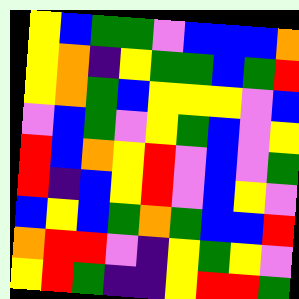[["yellow", "blue", "green", "green", "violet", "blue", "blue", "blue", "orange"], ["yellow", "orange", "indigo", "yellow", "green", "green", "blue", "green", "red"], ["yellow", "orange", "green", "blue", "yellow", "yellow", "yellow", "violet", "blue"], ["violet", "blue", "green", "violet", "yellow", "green", "blue", "violet", "yellow"], ["red", "blue", "orange", "yellow", "red", "violet", "blue", "violet", "green"], ["red", "indigo", "blue", "yellow", "red", "violet", "blue", "yellow", "violet"], ["blue", "yellow", "blue", "green", "orange", "green", "blue", "blue", "red"], ["orange", "red", "red", "violet", "indigo", "yellow", "green", "yellow", "violet"], ["yellow", "red", "green", "indigo", "indigo", "yellow", "red", "red", "green"]]